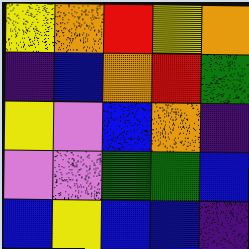[["yellow", "orange", "red", "yellow", "orange"], ["indigo", "blue", "orange", "red", "green"], ["yellow", "violet", "blue", "orange", "indigo"], ["violet", "violet", "green", "green", "blue"], ["blue", "yellow", "blue", "blue", "indigo"]]